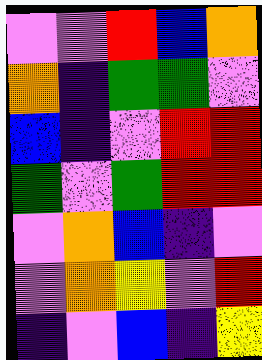[["violet", "violet", "red", "blue", "orange"], ["orange", "indigo", "green", "green", "violet"], ["blue", "indigo", "violet", "red", "red"], ["green", "violet", "green", "red", "red"], ["violet", "orange", "blue", "indigo", "violet"], ["violet", "orange", "yellow", "violet", "red"], ["indigo", "violet", "blue", "indigo", "yellow"]]